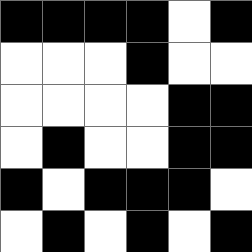[["black", "black", "black", "black", "white", "black"], ["white", "white", "white", "black", "white", "white"], ["white", "white", "white", "white", "black", "black"], ["white", "black", "white", "white", "black", "black"], ["black", "white", "black", "black", "black", "white"], ["white", "black", "white", "black", "white", "black"]]